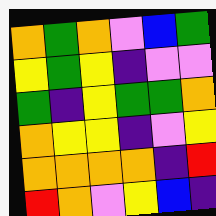[["orange", "green", "orange", "violet", "blue", "green"], ["yellow", "green", "yellow", "indigo", "violet", "violet"], ["green", "indigo", "yellow", "green", "green", "orange"], ["orange", "yellow", "yellow", "indigo", "violet", "yellow"], ["orange", "orange", "orange", "orange", "indigo", "red"], ["red", "orange", "violet", "yellow", "blue", "indigo"]]